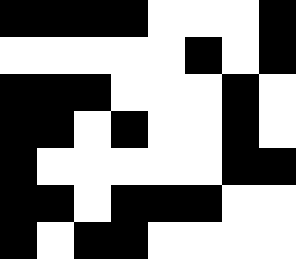[["black", "black", "black", "black", "white", "white", "white", "black"], ["white", "white", "white", "white", "white", "black", "white", "black"], ["black", "black", "black", "white", "white", "white", "black", "white"], ["black", "black", "white", "black", "white", "white", "black", "white"], ["black", "white", "white", "white", "white", "white", "black", "black"], ["black", "black", "white", "black", "black", "black", "white", "white"], ["black", "white", "black", "black", "white", "white", "white", "white"]]